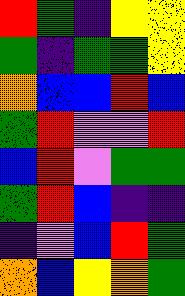[["red", "green", "indigo", "yellow", "yellow"], ["green", "indigo", "green", "green", "yellow"], ["orange", "blue", "blue", "red", "blue"], ["green", "red", "violet", "violet", "red"], ["blue", "red", "violet", "green", "green"], ["green", "red", "blue", "indigo", "indigo"], ["indigo", "violet", "blue", "red", "green"], ["orange", "blue", "yellow", "orange", "green"]]